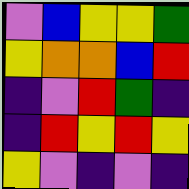[["violet", "blue", "yellow", "yellow", "green"], ["yellow", "orange", "orange", "blue", "red"], ["indigo", "violet", "red", "green", "indigo"], ["indigo", "red", "yellow", "red", "yellow"], ["yellow", "violet", "indigo", "violet", "indigo"]]